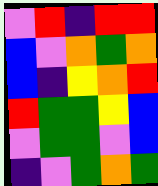[["violet", "red", "indigo", "red", "red"], ["blue", "violet", "orange", "green", "orange"], ["blue", "indigo", "yellow", "orange", "red"], ["red", "green", "green", "yellow", "blue"], ["violet", "green", "green", "violet", "blue"], ["indigo", "violet", "green", "orange", "green"]]